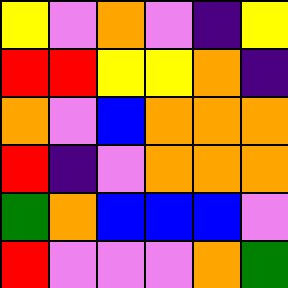[["yellow", "violet", "orange", "violet", "indigo", "yellow"], ["red", "red", "yellow", "yellow", "orange", "indigo"], ["orange", "violet", "blue", "orange", "orange", "orange"], ["red", "indigo", "violet", "orange", "orange", "orange"], ["green", "orange", "blue", "blue", "blue", "violet"], ["red", "violet", "violet", "violet", "orange", "green"]]